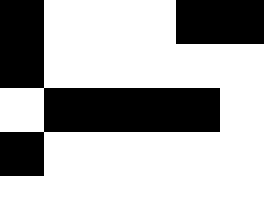[["black", "white", "white", "white", "black", "black"], ["black", "white", "white", "white", "white", "white"], ["white", "black", "black", "black", "black", "white"], ["black", "white", "white", "white", "white", "white"], ["white", "white", "white", "white", "white", "white"]]